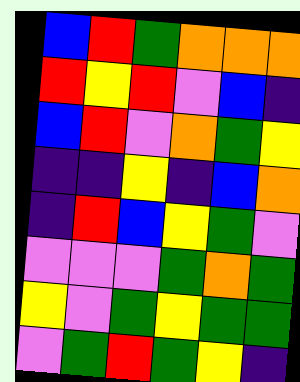[["blue", "red", "green", "orange", "orange", "orange"], ["red", "yellow", "red", "violet", "blue", "indigo"], ["blue", "red", "violet", "orange", "green", "yellow"], ["indigo", "indigo", "yellow", "indigo", "blue", "orange"], ["indigo", "red", "blue", "yellow", "green", "violet"], ["violet", "violet", "violet", "green", "orange", "green"], ["yellow", "violet", "green", "yellow", "green", "green"], ["violet", "green", "red", "green", "yellow", "indigo"]]